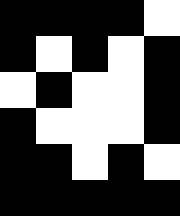[["black", "black", "black", "black", "white"], ["black", "white", "black", "white", "black"], ["white", "black", "white", "white", "black"], ["black", "white", "white", "white", "black"], ["black", "black", "white", "black", "white"], ["black", "black", "black", "black", "black"]]